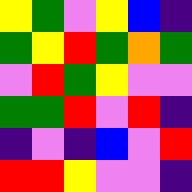[["yellow", "green", "violet", "yellow", "blue", "indigo"], ["green", "yellow", "red", "green", "orange", "green"], ["violet", "red", "green", "yellow", "violet", "violet"], ["green", "green", "red", "violet", "red", "indigo"], ["indigo", "violet", "indigo", "blue", "violet", "red"], ["red", "red", "yellow", "violet", "violet", "indigo"]]